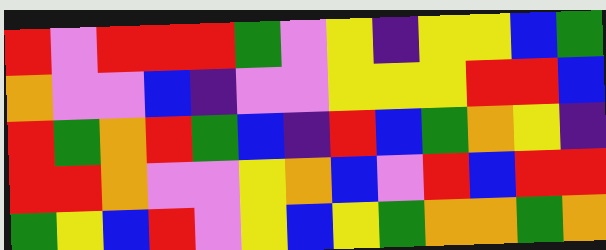[["red", "violet", "red", "red", "red", "green", "violet", "yellow", "indigo", "yellow", "yellow", "blue", "green"], ["orange", "violet", "violet", "blue", "indigo", "violet", "violet", "yellow", "yellow", "yellow", "red", "red", "blue"], ["red", "green", "orange", "red", "green", "blue", "indigo", "red", "blue", "green", "orange", "yellow", "indigo"], ["red", "red", "orange", "violet", "violet", "yellow", "orange", "blue", "violet", "red", "blue", "red", "red"], ["green", "yellow", "blue", "red", "violet", "yellow", "blue", "yellow", "green", "orange", "orange", "green", "orange"]]